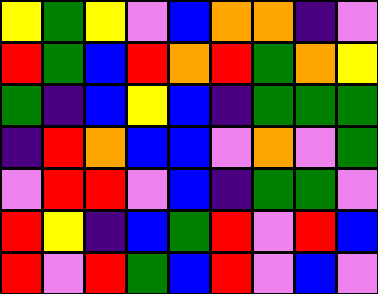[["yellow", "green", "yellow", "violet", "blue", "orange", "orange", "indigo", "violet"], ["red", "green", "blue", "red", "orange", "red", "green", "orange", "yellow"], ["green", "indigo", "blue", "yellow", "blue", "indigo", "green", "green", "green"], ["indigo", "red", "orange", "blue", "blue", "violet", "orange", "violet", "green"], ["violet", "red", "red", "violet", "blue", "indigo", "green", "green", "violet"], ["red", "yellow", "indigo", "blue", "green", "red", "violet", "red", "blue"], ["red", "violet", "red", "green", "blue", "red", "violet", "blue", "violet"]]